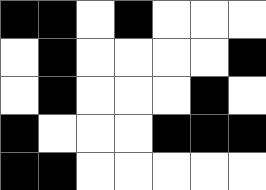[["black", "black", "white", "black", "white", "white", "white"], ["white", "black", "white", "white", "white", "white", "black"], ["white", "black", "white", "white", "white", "black", "white"], ["black", "white", "white", "white", "black", "black", "black"], ["black", "black", "white", "white", "white", "white", "white"]]